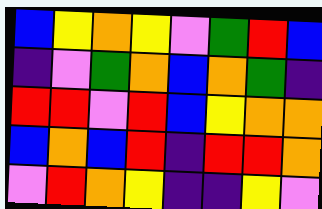[["blue", "yellow", "orange", "yellow", "violet", "green", "red", "blue"], ["indigo", "violet", "green", "orange", "blue", "orange", "green", "indigo"], ["red", "red", "violet", "red", "blue", "yellow", "orange", "orange"], ["blue", "orange", "blue", "red", "indigo", "red", "red", "orange"], ["violet", "red", "orange", "yellow", "indigo", "indigo", "yellow", "violet"]]